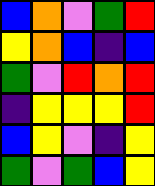[["blue", "orange", "violet", "green", "red"], ["yellow", "orange", "blue", "indigo", "blue"], ["green", "violet", "red", "orange", "red"], ["indigo", "yellow", "yellow", "yellow", "red"], ["blue", "yellow", "violet", "indigo", "yellow"], ["green", "violet", "green", "blue", "yellow"]]